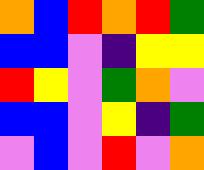[["orange", "blue", "red", "orange", "red", "green"], ["blue", "blue", "violet", "indigo", "yellow", "yellow"], ["red", "yellow", "violet", "green", "orange", "violet"], ["blue", "blue", "violet", "yellow", "indigo", "green"], ["violet", "blue", "violet", "red", "violet", "orange"]]